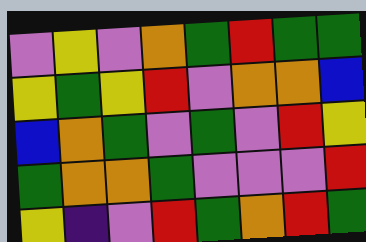[["violet", "yellow", "violet", "orange", "green", "red", "green", "green"], ["yellow", "green", "yellow", "red", "violet", "orange", "orange", "blue"], ["blue", "orange", "green", "violet", "green", "violet", "red", "yellow"], ["green", "orange", "orange", "green", "violet", "violet", "violet", "red"], ["yellow", "indigo", "violet", "red", "green", "orange", "red", "green"]]